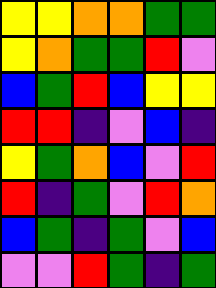[["yellow", "yellow", "orange", "orange", "green", "green"], ["yellow", "orange", "green", "green", "red", "violet"], ["blue", "green", "red", "blue", "yellow", "yellow"], ["red", "red", "indigo", "violet", "blue", "indigo"], ["yellow", "green", "orange", "blue", "violet", "red"], ["red", "indigo", "green", "violet", "red", "orange"], ["blue", "green", "indigo", "green", "violet", "blue"], ["violet", "violet", "red", "green", "indigo", "green"]]